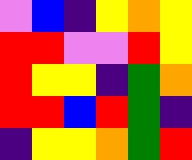[["violet", "blue", "indigo", "yellow", "orange", "yellow"], ["red", "red", "violet", "violet", "red", "yellow"], ["red", "yellow", "yellow", "indigo", "green", "orange"], ["red", "red", "blue", "red", "green", "indigo"], ["indigo", "yellow", "yellow", "orange", "green", "red"]]